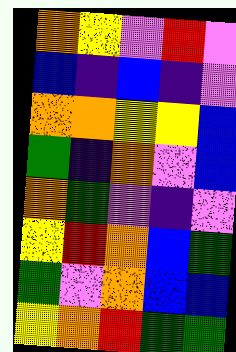[["orange", "yellow", "violet", "red", "violet"], ["blue", "indigo", "blue", "indigo", "violet"], ["orange", "orange", "yellow", "yellow", "blue"], ["green", "indigo", "orange", "violet", "blue"], ["orange", "green", "violet", "indigo", "violet"], ["yellow", "red", "orange", "blue", "green"], ["green", "violet", "orange", "blue", "blue"], ["yellow", "orange", "red", "green", "green"]]